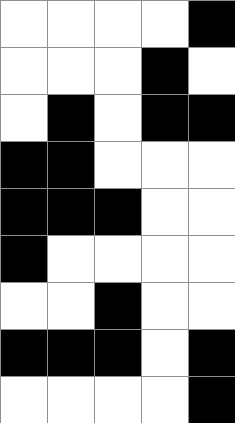[["white", "white", "white", "white", "black"], ["white", "white", "white", "black", "white"], ["white", "black", "white", "black", "black"], ["black", "black", "white", "white", "white"], ["black", "black", "black", "white", "white"], ["black", "white", "white", "white", "white"], ["white", "white", "black", "white", "white"], ["black", "black", "black", "white", "black"], ["white", "white", "white", "white", "black"]]